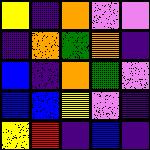[["yellow", "indigo", "orange", "violet", "violet"], ["indigo", "orange", "green", "orange", "indigo"], ["blue", "indigo", "orange", "green", "violet"], ["blue", "blue", "yellow", "violet", "indigo"], ["yellow", "red", "indigo", "blue", "indigo"]]